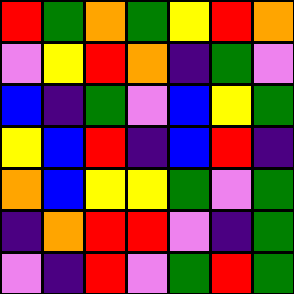[["red", "green", "orange", "green", "yellow", "red", "orange"], ["violet", "yellow", "red", "orange", "indigo", "green", "violet"], ["blue", "indigo", "green", "violet", "blue", "yellow", "green"], ["yellow", "blue", "red", "indigo", "blue", "red", "indigo"], ["orange", "blue", "yellow", "yellow", "green", "violet", "green"], ["indigo", "orange", "red", "red", "violet", "indigo", "green"], ["violet", "indigo", "red", "violet", "green", "red", "green"]]